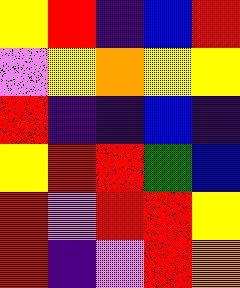[["yellow", "red", "indigo", "blue", "red"], ["violet", "yellow", "orange", "yellow", "yellow"], ["red", "indigo", "indigo", "blue", "indigo"], ["yellow", "red", "red", "green", "blue"], ["red", "violet", "red", "red", "yellow"], ["red", "indigo", "violet", "red", "orange"]]